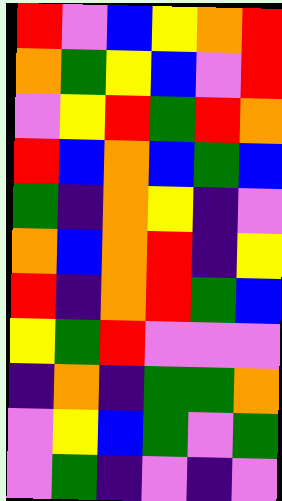[["red", "violet", "blue", "yellow", "orange", "red"], ["orange", "green", "yellow", "blue", "violet", "red"], ["violet", "yellow", "red", "green", "red", "orange"], ["red", "blue", "orange", "blue", "green", "blue"], ["green", "indigo", "orange", "yellow", "indigo", "violet"], ["orange", "blue", "orange", "red", "indigo", "yellow"], ["red", "indigo", "orange", "red", "green", "blue"], ["yellow", "green", "red", "violet", "violet", "violet"], ["indigo", "orange", "indigo", "green", "green", "orange"], ["violet", "yellow", "blue", "green", "violet", "green"], ["violet", "green", "indigo", "violet", "indigo", "violet"]]